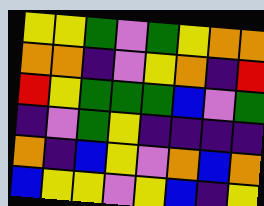[["yellow", "yellow", "green", "violet", "green", "yellow", "orange", "orange"], ["orange", "orange", "indigo", "violet", "yellow", "orange", "indigo", "red"], ["red", "yellow", "green", "green", "green", "blue", "violet", "green"], ["indigo", "violet", "green", "yellow", "indigo", "indigo", "indigo", "indigo"], ["orange", "indigo", "blue", "yellow", "violet", "orange", "blue", "orange"], ["blue", "yellow", "yellow", "violet", "yellow", "blue", "indigo", "yellow"]]